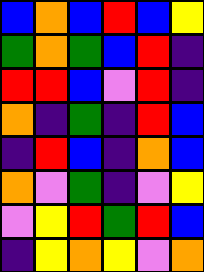[["blue", "orange", "blue", "red", "blue", "yellow"], ["green", "orange", "green", "blue", "red", "indigo"], ["red", "red", "blue", "violet", "red", "indigo"], ["orange", "indigo", "green", "indigo", "red", "blue"], ["indigo", "red", "blue", "indigo", "orange", "blue"], ["orange", "violet", "green", "indigo", "violet", "yellow"], ["violet", "yellow", "red", "green", "red", "blue"], ["indigo", "yellow", "orange", "yellow", "violet", "orange"]]